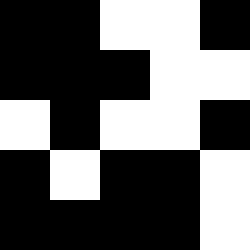[["black", "black", "white", "white", "black"], ["black", "black", "black", "white", "white"], ["white", "black", "white", "white", "black"], ["black", "white", "black", "black", "white"], ["black", "black", "black", "black", "white"]]